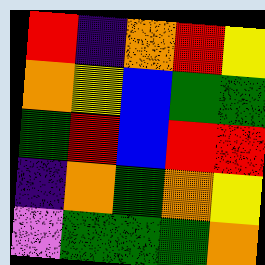[["red", "indigo", "orange", "red", "yellow"], ["orange", "yellow", "blue", "green", "green"], ["green", "red", "blue", "red", "red"], ["indigo", "orange", "green", "orange", "yellow"], ["violet", "green", "green", "green", "orange"]]